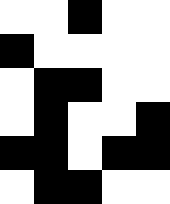[["white", "white", "black", "white", "white"], ["black", "white", "white", "white", "white"], ["white", "black", "black", "white", "white"], ["white", "black", "white", "white", "black"], ["black", "black", "white", "black", "black"], ["white", "black", "black", "white", "white"]]